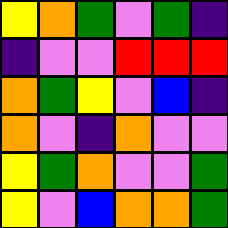[["yellow", "orange", "green", "violet", "green", "indigo"], ["indigo", "violet", "violet", "red", "red", "red"], ["orange", "green", "yellow", "violet", "blue", "indigo"], ["orange", "violet", "indigo", "orange", "violet", "violet"], ["yellow", "green", "orange", "violet", "violet", "green"], ["yellow", "violet", "blue", "orange", "orange", "green"]]